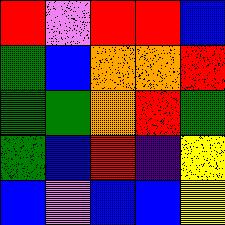[["red", "violet", "red", "red", "blue"], ["green", "blue", "orange", "orange", "red"], ["green", "green", "orange", "red", "green"], ["green", "blue", "red", "indigo", "yellow"], ["blue", "violet", "blue", "blue", "yellow"]]